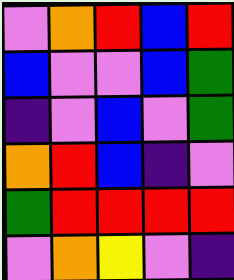[["violet", "orange", "red", "blue", "red"], ["blue", "violet", "violet", "blue", "green"], ["indigo", "violet", "blue", "violet", "green"], ["orange", "red", "blue", "indigo", "violet"], ["green", "red", "red", "red", "red"], ["violet", "orange", "yellow", "violet", "indigo"]]